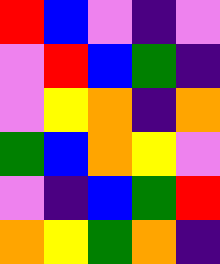[["red", "blue", "violet", "indigo", "violet"], ["violet", "red", "blue", "green", "indigo"], ["violet", "yellow", "orange", "indigo", "orange"], ["green", "blue", "orange", "yellow", "violet"], ["violet", "indigo", "blue", "green", "red"], ["orange", "yellow", "green", "orange", "indigo"]]